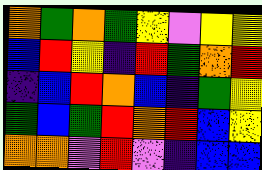[["orange", "green", "orange", "green", "yellow", "violet", "yellow", "yellow"], ["blue", "red", "yellow", "indigo", "red", "green", "orange", "red"], ["indigo", "blue", "red", "orange", "blue", "indigo", "green", "yellow"], ["green", "blue", "green", "red", "orange", "red", "blue", "yellow"], ["orange", "orange", "violet", "red", "violet", "indigo", "blue", "blue"]]